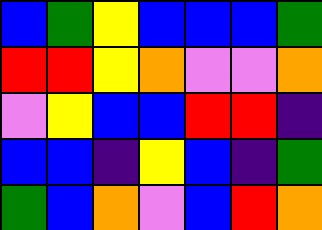[["blue", "green", "yellow", "blue", "blue", "blue", "green"], ["red", "red", "yellow", "orange", "violet", "violet", "orange"], ["violet", "yellow", "blue", "blue", "red", "red", "indigo"], ["blue", "blue", "indigo", "yellow", "blue", "indigo", "green"], ["green", "blue", "orange", "violet", "blue", "red", "orange"]]